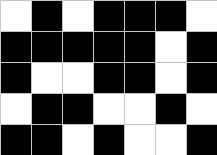[["white", "black", "white", "black", "black", "black", "white"], ["black", "black", "black", "black", "black", "white", "black"], ["black", "white", "white", "black", "black", "white", "black"], ["white", "black", "black", "white", "white", "black", "white"], ["black", "black", "white", "black", "white", "white", "black"]]